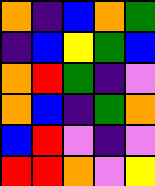[["orange", "indigo", "blue", "orange", "green"], ["indigo", "blue", "yellow", "green", "blue"], ["orange", "red", "green", "indigo", "violet"], ["orange", "blue", "indigo", "green", "orange"], ["blue", "red", "violet", "indigo", "violet"], ["red", "red", "orange", "violet", "yellow"]]